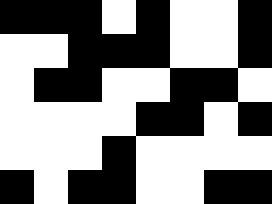[["black", "black", "black", "white", "black", "white", "white", "black"], ["white", "white", "black", "black", "black", "white", "white", "black"], ["white", "black", "black", "white", "white", "black", "black", "white"], ["white", "white", "white", "white", "black", "black", "white", "black"], ["white", "white", "white", "black", "white", "white", "white", "white"], ["black", "white", "black", "black", "white", "white", "black", "black"]]